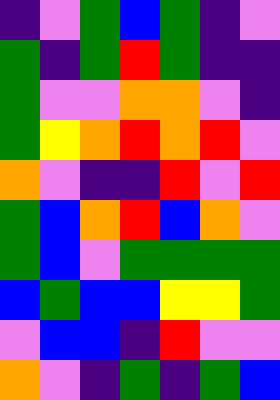[["indigo", "violet", "green", "blue", "green", "indigo", "violet"], ["green", "indigo", "green", "red", "green", "indigo", "indigo"], ["green", "violet", "violet", "orange", "orange", "violet", "indigo"], ["green", "yellow", "orange", "red", "orange", "red", "violet"], ["orange", "violet", "indigo", "indigo", "red", "violet", "red"], ["green", "blue", "orange", "red", "blue", "orange", "violet"], ["green", "blue", "violet", "green", "green", "green", "green"], ["blue", "green", "blue", "blue", "yellow", "yellow", "green"], ["violet", "blue", "blue", "indigo", "red", "violet", "violet"], ["orange", "violet", "indigo", "green", "indigo", "green", "blue"]]